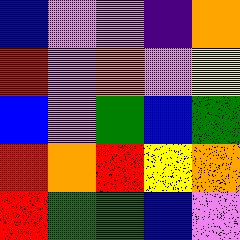[["blue", "violet", "violet", "indigo", "orange"], ["red", "violet", "orange", "violet", "yellow"], ["blue", "violet", "green", "blue", "green"], ["red", "orange", "red", "yellow", "orange"], ["red", "green", "green", "blue", "violet"]]